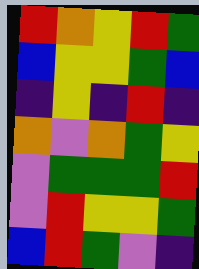[["red", "orange", "yellow", "red", "green"], ["blue", "yellow", "yellow", "green", "blue"], ["indigo", "yellow", "indigo", "red", "indigo"], ["orange", "violet", "orange", "green", "yellow"], ["violet", "green", "green", "green", "red"], ["violet", "red", "yellow", "yellow", "green"], ["blue", "red", "green", "violet", "indigo"]]